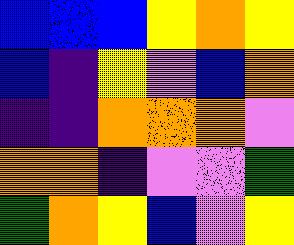[["blue", "blue", "blue", "yellow", "orange", "yellow"], ["blue", "indigo", "yellow", "violet", "blue", "orange"], ["indigo", "indigo", "orange", "orange", "orange", "violet"], ["orange", "orange", "indigo", "violet", "violet", "green"], ["green", "orange", "yellow", "blue", "violet", "yellow"]]